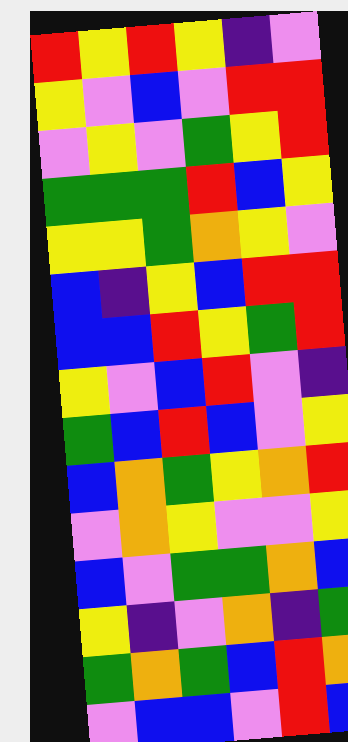[["red", "yellow", "red", "yellow", "indigo", "violet"], ["yellow", "violet", "blue", "violet", "red", "red"], ["violet", "yellow", "violet", "green", "yellow", "red"], ["green", "green", "green", "red", "blue", "yellow"], ["yellow", "yellow", "green", "orange", "yellow", "violet"], ["blue", "indigo", "yellow", "blue", "red", "red"], ["blue", "blue", "red", "yellow", "green", "red"], ["yellow", "violet", "blue", "red", "violet", "indigo"], ["green", "blue", "red", "blue", "violet", "yellow"], ["blue", "orange", "green", "yellow", "orange", "red"], ["violet", "orange", "yellow", "violet", "violet", "yellow"], ["blue", "violet", "green", "green", "orange", "blue"], ["yellow", "indigo", "violet", "orange", "indigo", "green"], ["green", "orange", "green", "blue", "red", "orange"], ["violet", "blue", "blue", "violet", "red", "blue"]]